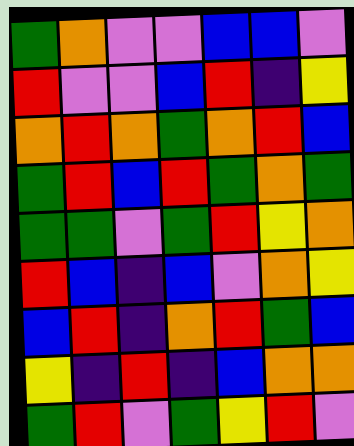[["green", "orange", "violet", "violet", "blue", "blue", "violet"], ["red", "violet", "violet", "blue", "red", "indigo", "yellow"], ["orange", "red", "orange", "green", "orange", "red", "blue"], ["green", "red", "blue", "red", "green", "orange", "green"], ["green", "green", "violet", "green", "red", "yellow", "orange"], ["red", "blue", "indigo", "blue", "violet", "orange", "yellow"], ["blue", "red", "indigo", "orange", "red", "green", "blue"], ["yellow", "indigo", "red", "indigo", "blue", "orange", "orange"], ["green", "red", "violet", "green", "yellow", "red", "violet"]]